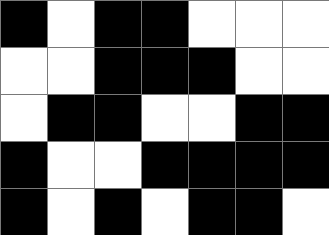[["black", "white", "black", "black", "white", "white", "white"], ["white", "white", "black", "black", "black", "white", "white"], ["white", "black", "black", "white", "white", "black", "black"], ["black", "white", "white", "black", "black", "black", "black"], ["black", "white", "black", "white", "black", "black", "white"]]